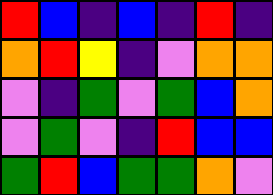[["red", "blue", "indigo", "blue", "indigo", "red", "indigo"], ["orange", "red", "yellow", "indigo", "violet", "orange", "orange"], ["violet", "indigo", "green", "violet", "green", "blue", "orange"], ["violet", "green", "violet", "indigo", "red", "blue", "blue"], ["green", "red", "blue", "green", "green", "orange", "violet"]]